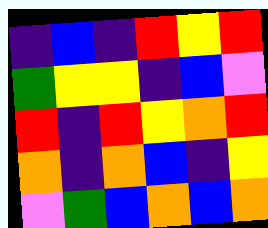[["indigo", "blue", "indigo", "red", "yellow", "red"], ["green", "yellow", "yellow", "indigo", "blue", "violet"], ["red", "indigo", "red", "yellow", "orange", "red"], ["orange", "indigo", "orange", "blue", "indigo", "yellow"], ["violet", "green", "blue", "orange", "blue", "orange"]]